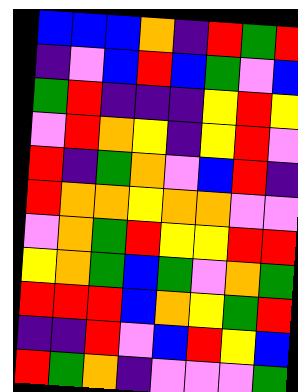[["blue", "blue", "blue", "orange", "indigo", "red", "green", "red"], ["indigo", "violet", "blue", "red", "blue", "green", "violet", "blue"], ["green", "red", "indigo", "indigo", "indigo", "yellow", "red", "yellow"], ["violet", "red", "orange", "yellow", "indigo", "yellow", "red", "violet"], ["red", "indigo", "green", "orange", "violet", "blue", "red", "indigo"], ["red", "orange", "orange", "yellow", "orange", "orange", "violet", "violet"], ["violet", "orange", "green", "red", "yellow", "yellow", "red", "red"], ["yellow", "orange", "green", "blue", "green", "violet", "orange", "green"], ["red", "red", "red", "blue", "orange", "yellow", "green", "red"], ["indigo", "indigo", "red", "violet", "blue", "red", "yellow", "blue"], ["red", "green", "orange", "indigo", "violet", "violet", "violet", "green"]]